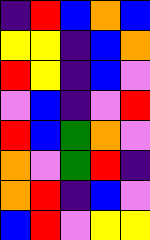[["indigo", "red", "blue", "orange", "blue"], ["yellow", "yellow", "indigo", "blue", "orange"], ["red", "yellow", "indigo", "blue", "violet"], ["violet", "blue", "indigo", "violet", "red"], ["red", "blue", "green", "orange", "violet"], ["orange", "violet", "green", "red", "indigo"], ["orange", "red", "indigo", "blue", "violet"], ["blue", "red", "violet", "yellow", "yellow"]]